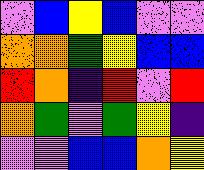[["violet", "blue", "yellow", "blue", "violet", "violet"], ["orange", "orange", "green", "yellow", "blue", "blue"], ["red", "orange", "indigo", "red", "violet", "red"], ["orange", "green", "violet", "green", "yellow", "indigo"], ["violet", "violet", "blue", "blue", "orange", "yellow"]]